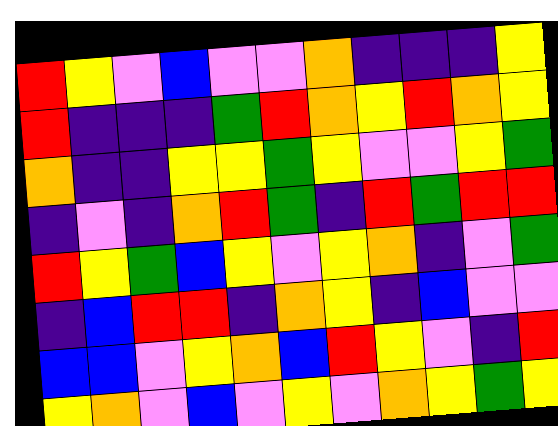[["red", "yellow", "violet", "blue", "violet", "violet", "orange", "indigo", "indigo", "indigo", "yellow"], ["red", "indigo", "indigo", "indigo", "green", "red", "orange", "yellow", "red", "orange", "yellow"], ["orange", "indigo", "indigo", "yellow", "yellow", "green", "yellow", "violet", "violet", "yellow", "green"], ["indigo", "violet", "indigo", "orange", "red", "green", "indigo", "red", "green", "red", "red"], ["red", "yellow", "green", "blue", "yellow", "violet", "yellow", "orange", "indigo", "violet", "green"], ["indigo", "blue", "red", "red", "indigo", "orange", "yellow", "indigo", "blue", "violet", "violet"], ["blue", "blue", "violet", "yellow", "orange", "blue", "red", "yellow", "violet", "indigo", "red"], ["yellow", "orange", "violet", "blue", "violet", "yellow", "violet", "orange", "yellow", "green", "yellow"]]